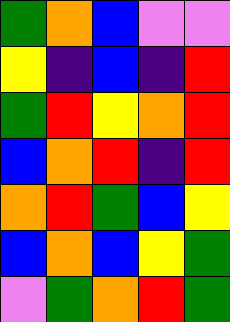[["green", "orange", "blue", "violet", "violet"], ["yellow", "indigo", "blue", "indigo", "red"], ["green", "red", "yellow", "orange", "red"], ["blue", "orange", "red", "indigo", "red"], ["orange", "red", "green", "blue", "yellow"], ["blue", "orange", "blue", "yellow", "green"], ["violet", "green", "orange", "red", "green"]]